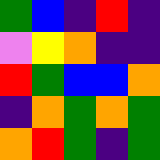[["green", "blue", "indigo", "red", "indigo"], ["violet", "yellow", "orange", "indigo", "indigo"], ["red", "green", "blue", "blue", "orange"], ["indigo", "orange", "green", "orange", "green"], ["orange", "red", "green", "indigo", "green"]]